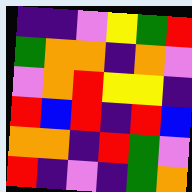[["indigo", "indigo", "violet", "yellow", "green", "red"], ["green", "orange", "orange", "indigo", "orange", "violet"], ["violet", "orange", "red", "yellow", "yellow", "indigo"], ["red", "blue", "red", "indigo", "red", "blue"], ["orange", "orange", "indigo", "red", "green", "violet"], ["red", "indigo", "violet", "indigo", "green", "orange"]]